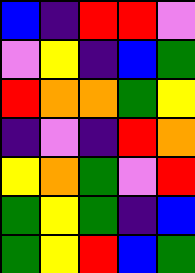[["blue", "indigo", "red", "red", "violet"], ["violet", "yellow", "indigo", "blue", "green"], ["red", "orange", "orange", "green", "yellow"], ["indigo", "violet", "indigo", "red", "orange"], ["yellow", "orange", "green", "violet", "red"], ["green", "yellow", "green", "indigo", "blue"], ["green", "yellow", "red", "blue", "green"]]